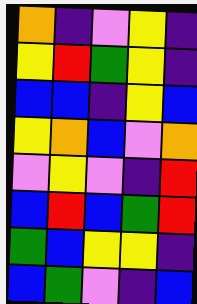[["orange", "indigo", "violet", "yellow", "indigo"], ["yellow", "red", "green", "yellow", "indigo"], ["blue", "blue", "indigo", "yellow", "blue"], ["yellow", "orange", "blue", "violet", "orange"], ["violet", "yellow", "violet", "indigo", "red"], ["blue", "red", "blue", "green", "red"], ["green", "blue", "yellow", "yellow", "indigo"], ["blue", "green", "violet", "indigo", "blue"]]